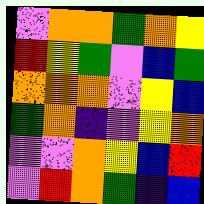[["violet", "orange", "orange", "green", "orange", "yellow"], ["red", "yellow", "green", "violet", "blue", "green"], ["orange", "orange", "orange", "violet", "yellow", "blue"], ["green", "orange", "indigo", "violet", "yellow", "orange"], ["violet", "violet", "orange", "yellow", "blue", "red"], ["violet", "red", "orange", "green", "indigo", "blue"]]